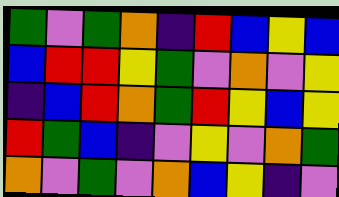[["green", "violet", "green", "orange", "indigo", "red", "blue", "yellow", "blue"], ["blue", "red", "red", "yellow", "green", "violet", "orange", "violet", "yellow"], ["indigo", "blue", "red", "orange", "green", "red", "yellow", "blue", "yellow"], ["red", "green", "blue", "indigo", "violet", "yellow", "violet", "orange", "green"], ["orange", "violet", "green", "violet", "orange", "blue", "yellow", "indigo", "violet"]]